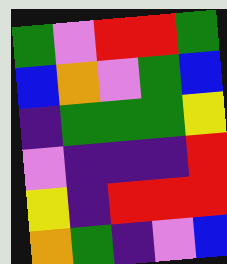[["green", "violet", "red", "red", "green"], ["blue", "orange", "violet", "green", "blue"], ["indigo", "green", "green", "green", "yellow"], ["violet", "indigo", "indigo", "indigo", "red"], ["yellow", "indigo", "red", "red", "red"], ["orange", "green", "indigo", "violet", "blue"]]